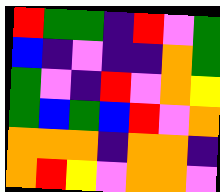[["red", "green", "green", "indigo", "red", "violet", "green"], ["blue", "indigo", "violet", "indigo", "indigo", "orange", "green"], ["green", "violet", "indigo", "red", "violet", "orange", "yellow"], ["green", "blue", "green", "blue", "red", "violet", "orange"], ["orange", "orange", "orange", "indigo", "orange", "orange", "indigo"], ["orange", "red", "yellow", "violet", "orange", "orange", "violet"]]